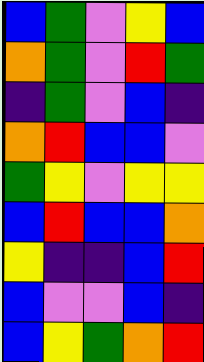[["blue", "green", "violet", "yellow", "blue"], ["orange", "green", "violet", "red", "green"], ["indigo", "green", "violet", "blue", "indigo"], ["orange", "red", "blue", "blue", "violet"], ["green", "yellow", "violet", "yellow", "yellow"], ["blue", "red", "blue", "blue", "orange"], ["yellow", "indigo", "indigo", "blue", "red"], ["blue", "violet", "violet", "blue", "indigo"], ["blue", "yellow", "green", "orange", "red"]]